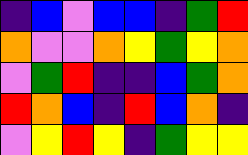[["indigo", "blue", "violet", "blue", "blue", "indigo", "green", "red"], ["orange", "violet", "violet", "orange", "yellow", "green", "yellow", "orange"], ["violet", "green", "red", "indigo", "indigo", "blue", "green", "orange"], ["red", "orange", "blue", "indigo", "red", "blue", "orange", "indigo"], ["violet", "yellow", "red", "yellow", "indigo", "green", "yellow", "yellow"]]